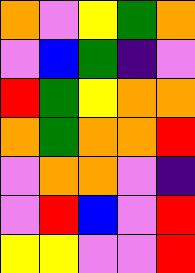[["orange", "violet", "yellow", "green", "orange"], ["violet", "blue", "green", "indigo", "violet"], ["red", "green", "yellow", "orange", "orange"], ["orange", "green", "orange", "orange", "red"], ["violet", "orange", "orange", "violet", "indigo"], ["violet", "red", "blue", "violet", "red"], ["yellow", "yellow", "violet", "violet", "red"]]